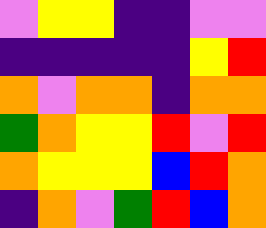[["violet", "yellow", "yellow", "indigo", "indigo", "violet", "violet"], ["indigo", "indigo", "indigo", "indigo", "indigo", "yellow", "red"], ["orange", "violet", "orange", "orange", "indigo", "orange", "orange"], ["green", "orange", "yellow", "yellow", "red", "violet", "red"], ["orange", "yellow", "yellow", "yellow", "blue", "red", "orange"], ["indigo", "orange", "violet", "green", "red", "blue", "orange"]]